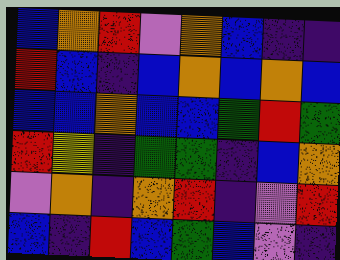[["blue", "orange", "red", "violet", "orange", "blue", "indigo", "indigo"], ["red", "blue", "indigo", "blue", "orange", "blue", "orange", "blue"], ["blue", "blue", "orange", "blue", "blue", "green", "red", "green"], ["red", "yellow", "indigo", "green", "green", "indigo", "blue", "orange"], ["violet", "orange", "indigo", "orange", "red", "indigo", "violet", "red"], ["blue", "indigo", "red", "blue", "green", "blue", "violet", "indigo"]]